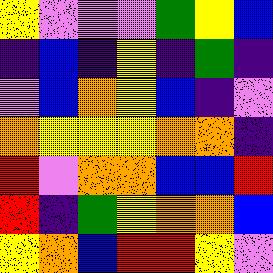[["yellow", "violet", "violet", "violet", "green", "yellow", "blue"], ["indigo", "blue", "indigo", "yellow", "indigo", "green", "indigo"], ["violet", "blue", "orange", "yellow", "blue", "indigo", "violet"], ["orange", "yellow", "yellow", "yellow", "orange", "orange", "indigo"], ["red", "violet", "orange", "orange", "blue", "blue", "red"], ["red", "indigo", "green", "yellow", "orange", "orange", "blue"], ["yellow", "orange", "blue", "red", "red", "yellow", "violet"]]